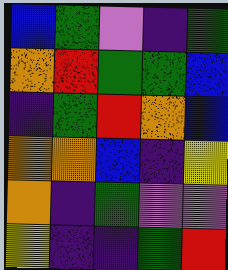[["blue", "green", "violet", "indigo", "green"], ["orange", "red", "green", "green", "blue"], ["indigo", "green", "red", "orange", "blue"], ["orange", "orange", "blue", "indigo", "yellow"], ["orange", "indigo", "green", "violet", "violet"], ["yellow", "indigo", "indigo", "green", "red"]]